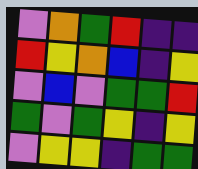[["violet", "orange", "green", "red", "indigo", "indigo"], ["red", "yellow", "orange", "blue", "indigo", "yellow"], ["violet", "blue", "violet", "green", "green", "red"], ["green", "violet", "green", "yellow", "indigo", "yellow"], ["violet", "yellow", "yellow", "indigo", "green", "green"]]